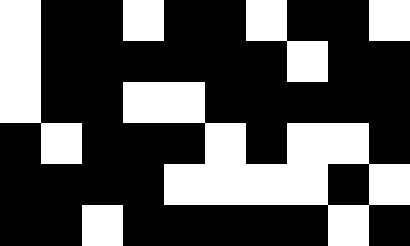[["white", "black", "black", "white", "black", "black", "white", "black", "black", "white"], ["white", "black", "black", "black", "black", "black", "black", "white", "black", "black"], ["white", "black", "black", "white", "white", "black", "black", "black", "black", "black"], ["black", "white", "black", "black", "black", "white", "black", "white", "white", "black"], ["black", "black", "black", "black", "white", "white", "white", "white", "black", "white"], ["black", "black", "white", "black", "black", "black", "black", "black", "white", "black"]]